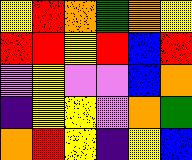[["yellow", "red", "orange", "green", "orange", "yellow"], ["red", "red", "yellow", "red", "blue", "red"], ["violet", "yellow", "violet", "violet", "blue", "orange"], ["indigo", "yellow", "yellow", "violet", "orange", "green"], ["orange", "red", "yellow", "indigo", "yellow", "blue"]]